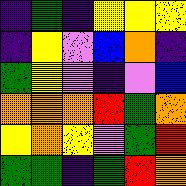[["indigo", "green", "indigo", "yellow", "yellow", "yellow"], ["indigo", "yellow", "violet", "blue", "orange", "indigo"], ["green", "yellow", "violet", "indigo", "violet", "blue"], ["orange", "orange", "orange", "red", "green", "orange"], ["yellow", "orange", "yellow", "violet", "green", "red"], ["green", "green", "indigo", "green", "red", "orange"]]